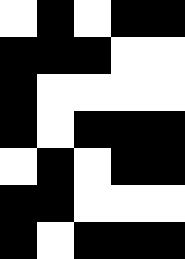[["white", "black", "white", "black", "black"], ["black", "black", "black", "white", "white"], ["black", "white", "white", "white", "white"], ["black", "white", "black", "black", "black"], ["white", "black", "white", "black", "black"], ["black", "black", "white", "white", "white"], ["black", "white", "black", "black", "black"]]